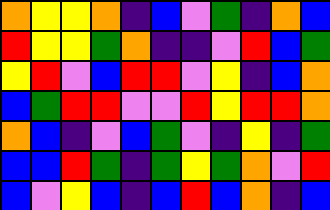[["orange", "yellow", "yellow", "orange", "indigo", "blue", "violet", "green", "indigo", "orange", "blue"], ["red", "yellow", "yellow", "green", "orange", "indigo", "indigo", "violet", "red", "blue", "green"], ["yellow", "red", "violet", "blue", "red", "red", "violet", "yellow", "indigo", "blue", "orange"], ["blue", "green", "red", "red", "violet", "violet", "red", "yellow", "red", "red", "orange"], ["orange", "blue", "indigo", "violet", "blue", "green", "violet", "indigo", "yellow", "indigo", "green"], ["blue", "blue", "red", "green", "indigo", "green", "yellow", "green", "orange", "violet", "red"], ["blue", "violet", "yellow", "blue", "indigo", "blue", "red", "blue", "orange", "indigo", "blue"]]